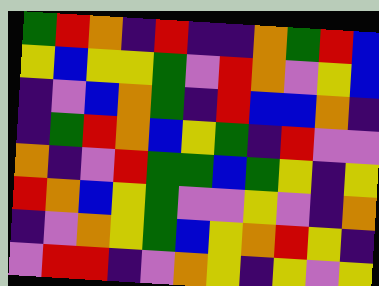[["green", "red", "orange", "indigo", "red", "indigo", "indigo", "orange", "green", "red", "blue"], ["yellow", "blue", "yellow", "yellow", "green", "violet", "red", "orange", "violet", "yellow", "blue"], ["indigo", "violet", "blue", "orange", "green", "indigo", "red", "blue", "blue", "orange", "indigo"], ["indigo", "green", "red", "orange", "blue", "yellow", "green", "indigo", "red", "violet", "violet"], ["orange", "indigo", "violet", "red", "green", "green", "blue", "green", "yellow", "indigo", "yellow"], ["red", "orange", "blue", "yellow", "green", "violet", "violet", "yellow", "violet", "indigo", "orange"], ["indigo", "violet", "orange", "yellow", "green", "blue", "yellow", "orange", "red", "yellow", "indigo"], ["violet", "red", "red", "indigo", "violet", "orange", "yellow", "indigo", "yellow", "violet", "yellow"]]